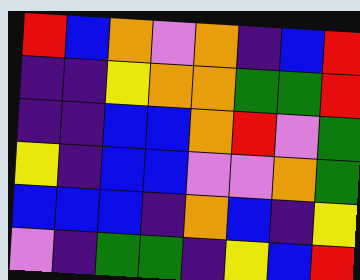[["red", "blue", "orange", "violet", "orange", "indigo", "blue", "red"], ["indigo", "indigo", "yellow", "orange", "orange", "green", "green", "red"], ["indigo", "indigo", "blue", "blue", "orange", "red", "violet", "green"], ["yellow", "indigo", "blue", "blue", "violet", "violet", "orange", "green"], ["blue", "blue", "blue", "indigo", "orange", "blue", "indigo", "yellow"], ["violet", "indigo", "green", "green", "indigo", "yellow", "blue", "red"]]